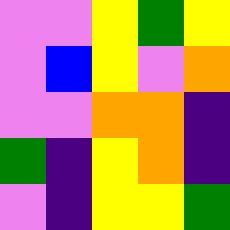[["violet", "violet", "yellow", "green", "yellow"], ["violet", "blue", "yellow", "violet", "orange"], ["violet", "violet", "orange", "orange", "indigo"], ["green", "indigo", "yellow", "orange", "indigo"], ["violet", "indigo", "yellow", "yellow", "green"]]